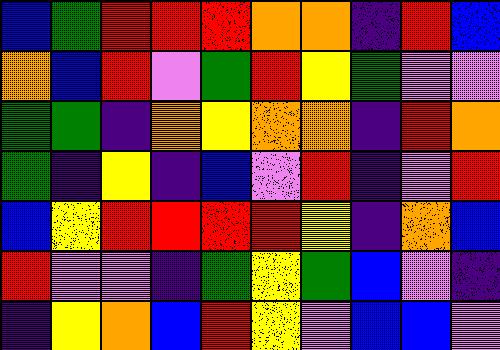[["blue", "green", "red", "red", "red", "orange", "orange", "indigo", "red", "blue"], ["orange", "blue", "red", "violet", "green", "red", "yellow", "green", "violet", "violet"], ["green", "green", "indigo", "orange", "yellow", "orange", "orange", "indigo", "red", "orange"], ["green", "indigo", "yellow", "indigo", "blue", "violet", "red", "indigo", "violet", "red"], ["blue", "yellow", "red", "red", "red", "red", "yellow", "indigo", "orange", "blue"], ["red", "violet", "violet", "indigo", "green", "yellow", "green", "blue", "violet", "indigo"], ["indigo", "yellow", "orange", "blue", "red", "yellow", "violet", "blue", "blue", "violet"]]